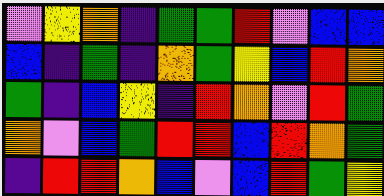[["violet", "yellow", "orange", "indigo", "green", "green", "red", "violet", "blue", "blue"], ["blue", "indigo", "green", "indigo", "orange", "green", "yellow", "blue", "red", "orange"], ["green", "indigo", "blue", "yellow", "indigo", "red", "orange", "violet", "red", "green"], ["orange", "violet", "blue", "green", "red", "red", "blue", "red", "orange", "green"], ["indigo", "red", "red", "orange", "blue", "violet", "blue", "red", "green", "yellow"]]